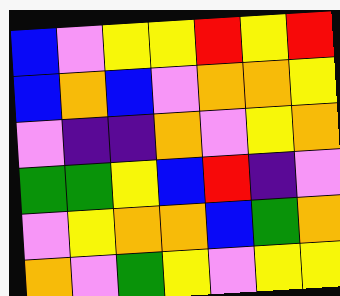[["blue", "violet", "yellow", "yellow", "red", "yellow", "red"], ["blue", "orange", "blue", "violet", "orange", "orange", "yellow"], ["violet", "indigo", "indigo", "orange", "violet", "yellow", "orange"], ["green", "green", "yellow", "blue", "red", "indigo", "violet"], ["violet", "yellow", "orange", "orange", "blue", "green", "orange"], ["orange", "violet", "green", "yellow", "violet", "yellow", "yellow"]]